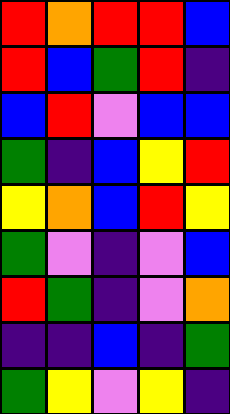[["red", "orange", "red", "red", "blue"], ["red", "blue", "green", "red", "indigo"], ["blue", "red", "violet", "blue", "blue"], ["green", "indigo", "blue", "yellow", "red"], ["yellow", "orange", "blue", "red", "yellow"], ["green", "violet", "indigo", "violet", "blue"], ["red", "green", "indigo", "violet", "orange"], ["indigo", "indigo", "blue", "indigo", "green"], ["green", "yellow", "violet", "yellow", "indigo"]]